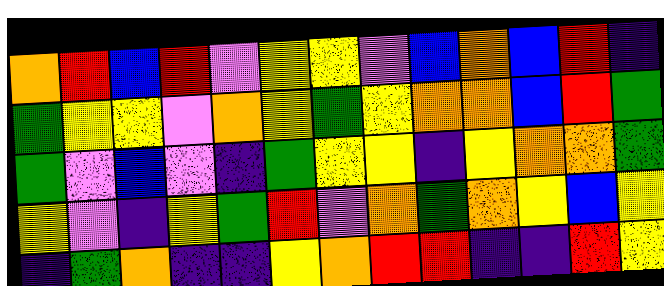[["orange", "red", "blue", "red", "violet", "yellow", "yellow", "violet", "blue", "orange", "blue", "red", "indigo"], ["green", "yellow", "yellow", "violet", "orange", "yellow", "green", "yellow", "orange", "orange", "blue", "red", "green"], ["green", "violet", "blue", "violet", "indigo", "green", "yellow", "yellow", "indigo", "yellow", "orange", "orange", "green"], ["yellow", "violet", "indigo", "yellow", "green", "red", "violet", "orange", "green", "orange", "yellow", "blue", "yellow"], ["indigo", "green", "orange", "indigo", "indigo", "yellow", "orange", "red", "red", "indigo", "indigo", "red", "yellow"]]